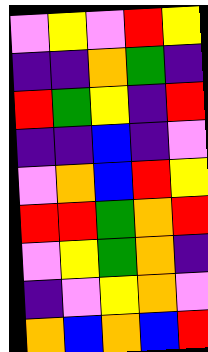[["violet", "yellow", "violet", "red", "yellow"], ["indigo", "indigo", "orange", "green", "indigo"], ["red", "green", "yellow", "indigo", "red"], ["indigo", "indigo", "blue", "indigo", "violet"], ["violet", "orange", "blue", "red", "yellow"], ["red", "red", "green", "orange", "red"], ["violet", "yellow", "green", "orange", "indigo"], ["indigo", "violet", "yellow", "orange", "violet"], ["orange", "blue", "orange", "blue", "red"]]